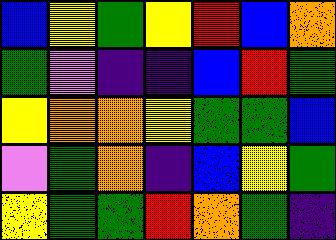[["blue", "yellow", "green", "yellow", "red", "blue", "orange"], ["green", "violet", "indigo", "indigo", "blue", "red", "green"], ["yellow", "orange", "orange", "yellow", "green", "green", "blue"], ["violet", "green", "orange", "indigo", "blue", "yellow", "green"], ["yellow", "green", "green", "red", "orange", "green", "indigo"]]